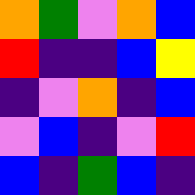[["orange", "green", "violet", "orange", "blue"], ["red", "indigo", "indigo", "blue", "yellow"], ["indigo", "violet", "orange", "indigo", "blue"], ["violet", "blue", "indigo", "violet", "red"], ["blue", "indigo", "green", "blue", "indigo"]]